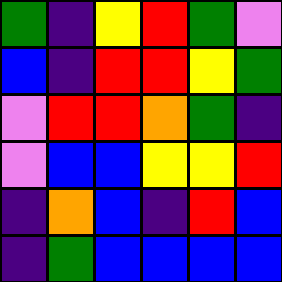[["green", "indigo", "yellow", "red", "green", "violet"], ["blue", "indigo", "red", "red", "yellow", "green"], ["violet", "red", "red", "orange", "green", "indigo"], ["violet", "blue", "blue", "yellow", "yellow", "red"], ["indigo", "orange", "blue", "indigo", "red", "blue"], ["indigo", "green", "blue", "blue", "blue", "blue"]]